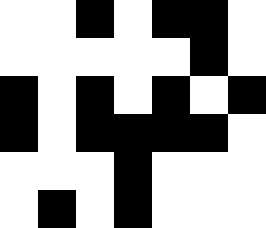[["white", "white", "black", "white", "black", "black", "white"], ["white", "white", "white", "white", "white", "black", "white"], ["black", "white", "black", "white", "black", "white", "black"], ["black", "white", "black", "black", "black", "black", "white"], ["white", "white", "white", "black", "white", "white", "white"], ["white", "black", "white", "black", "white", "white", "white"]]